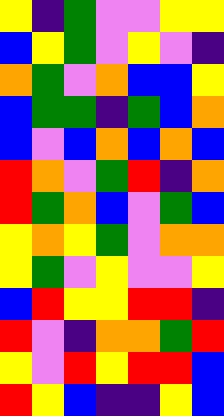[["yellow", "indigo", "green", "violet", "violet", "yellow", "yellow"], ["blue", "yellow", "green", "violet", "yellow", "violet", "indigo"], ["orange", "green", "violet", "orange", "blue", "blue", "yellow"], ["blue", "green", "green", "indigo", "green", "blue", "orange"], ["blue", "violet", "blue", "orange", "blue", "orange", "blue"], ["red", "orange", "violet", "green", "red", "indigo", "orange"], ["red", "green", "orange", "blue", "violet", "green", "blue"], ["yellow", "orange", "yellow", "green", "violet", "orange", "orange"], ["yellow", "green", "violet", "yellow", "violet", "violet", "yellow"], ["blue", "red", "yellow", "yellow", "red", "red", "indigo"], ["red", "violet", "indigo", "orange", "orange", "green", "red"], ["yellow", "violet", "red", "yellow", "red", "red", "blue"], ["red", "yellow", "blue", "indigo", "indigo", "yellow", "blue"]]